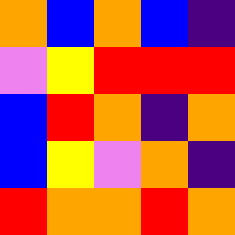[["orange", "blue", "orange", "blue", "indigo"], ["violet", "yellow", "red", "red", "red"], ["blue", "red", "orange", "indigo", "orange"], ["blue", "yellow", "violet", "orange", "indigo"], ["red", "orange", "orange", "red", "orange"]]